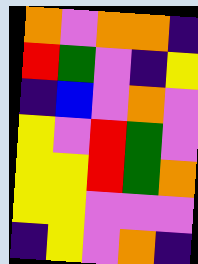[["orange", "violet", "orange", "orange", "indigo"], ["red", "green", "violet", "indigo", "yellow"], ["indigo", "blue", "violet", "orange", "violet"], ["yellow", "violet", "red", "green", "violet"], ["yellow", "yellow", "red", "green", "orange"], ["yellow", "yellow", "violet", "violet", "violet"], ["indigo", "yellow", "violet", "orange", "indigo"]]